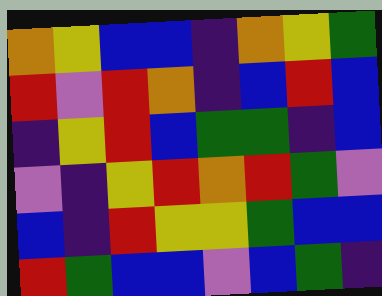[["orange", "yellow", "blue", "blue", "indigo", "orange", "yellow", "green"], ["red", "violet", "red", "orange", "indigo", "blue", "red", "blue"], ["indigo", "yellow", "red", "blue", "green", "green", "indigo", "blue"], ["violet", "indigo", "yellow", "red", "orange", "red", "green", "violet"], ["blue", "indigo", "red", "yellow", "yellow", "green", "blue", "blue"], ["red", "green", "blue", "blue", "violet", "blue", "green", "indigo"]]